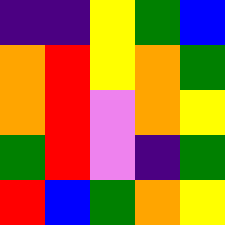[["indigo", "indigo", "yellow", "green", "blue"], ["orange", "red", "yellow", "orange", "green"], ["orange", "red", "violet", "orange", "yellow"], ["green", "red", "violet", "indigo", "green"], ["red", "blue", "green", "orange", "yellow"]]